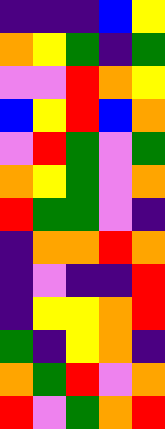[["indigo", "indigo", "indigo", "blue", "yellow"], ["orange", "yellow", "green", "indigo", "green"], ["violet", "violet", "red", "orange", "yellow"], ["blue", "yellow", "red", "blue", "orange"], ["violet", "red", "green", "violet", "green"], ["orange", "yellow", "green", "violet", "orange"], ["red", "green", "green", "violet", "indigo"], ["indigo", "orange", "orange", "red", "orange"], ["indigo", "violet", "indigo", "indigo", "red"], ["indigo", "yellow", "yellow", "orange", "red"], ["green", "indigo", "yellow", "orange", "indigo"], ["orange", "green", "red", "violet", "orange"], ["red", "violet", "green", "orange", "red"]]